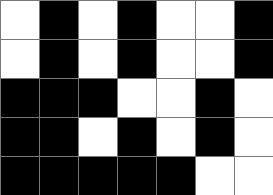[["white", "black", "white", "black", "white", "white", "black"], ["white", "black", "white", "black", "white", "white", "black"], ["black", "black", "black", "white", "white", "black", "white"], ["black", "black", "white", "black", "white", "black", "white"], ["black", "black", "black", "black", "black", "white", "white"]]